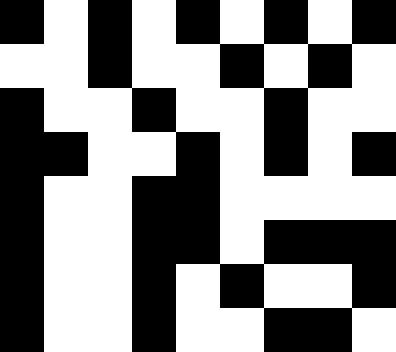[["black", "white", "black", "white", "black", "white", "black", "white", "black"], ["white", "white", "black", "white", "white", "black", "white", "black", "white"], ["black", "white", "white", "black", "white", "white", "black", "white", "white"], ["black", "black", "white", "white", "black", "white", "black", "white", "black"], ["black", "white", "white", "black", "black", "white", "white", "white", "white"], ["black", "white", "white", "black", "black", "white", "black", "black", "black"], ["black", "white", "white", "black", "white", "black", "white", "white", "black"], ["black", "white", "white", "black", "white", "white", "black", "black", "white"]]